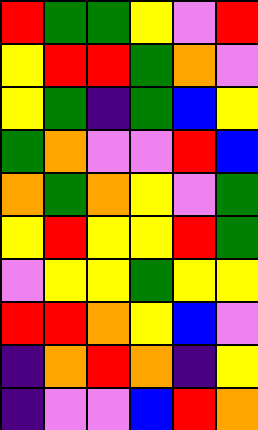[["red", "green", "green", "yellow", "violet", "red"], ["yellow", "red", "red", "green", "orange", "violet"], ["yellow", "green", "indigo", "green", "blue", "yellow"], ["green", "orange", "violet", "violet", "red", "blue"], ["orange", "green", "orange", "yellow", "violet", "green"], ["yellow", "red", "yellow", "yellow", "red", "green"], ["violet", "yellow", "yellow", "green", "yellow", "yellow"], ["red", "red", "orange", "yellow", "blue", "violet"], ["indigo", "orange", "red", "orange", "indigo", "yellow"], ["indigo", "violet", "violet", "blue", "red", "orange"]]